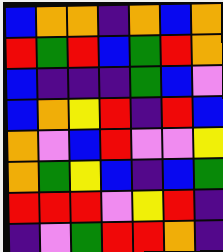[["blue", "orange", "orange", "indigo", "orange", "blue", "orange"], ["red", "green", "red", "blue", "green", "red", "orange"], ["blue", "indigo", "indigo", "indigo", "green", "blue", "violet"], ["blue", "orange", "yellow", "red", "indigo", "red", "blue"], ["orange", "violet", "blue", "red", "violet", "violet", "yellow"], ["orange", "green", "yellow", "blue", "indigo", "blue", "green"], ["red", "red", "red", "violet", "yellow", "red", "indigo"], ["indigo", "violet", "green", "red", "red", "orange", "indigo"]]